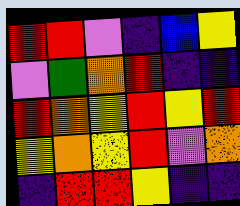[["red", "red", "violet", "indigo", "blue", "yellow"], ["violet", "green", "orange", "red", "indigo", "indigo"], ["red", "orange", "yellow", "red", "yellow", "red"], ["yellow", "orange", "yellow", "red", "violet", "orange"], ["indigo", "red", "red", "yellow", "indigo", "indigo"]]